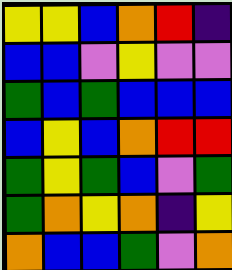[["yellow", "yellow", "blue", "orange", "red", "indigo"], ["blue", "blue", "violet", "yellow", "violet", "violet"], ["green", "blue", "green", "blue", "blue", "blue"], ["blue", "yellow", "blue", "orange", "red", "red"], ["green", "yellow", "green", "blue", "violet", "green"], ["green", "orange", "yellow", "orange", "indigo", "yellow"], ["orange", "blue", "blue", "green", "violet", "orange"]]